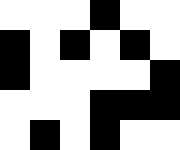[["white", "white", "white", "black", "white", "white"], ["black", "white", "black", "white", "black", "white"], ["black", "white", "white", "white", "white", "black"], ["white", "white", "white", "black", "black", "black"], ["white", "black", "white", "black", "white", "white"]]